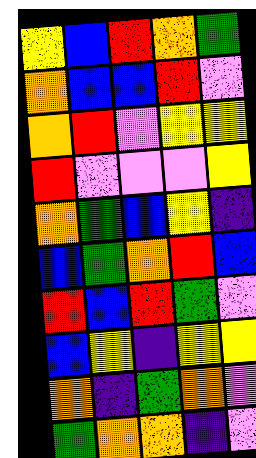[["yellow", "blue", "red", "orange", "green"], ["orange", "blue", "blue", "red", "violet"], ["orange", "red", "violet", "yellow", "yellow"], ["red", "violet", "violet", "violet", "yellow"], ["orange", "green", "blue", "yellow", "indigo"], ["blue", "green", "orange", "red", "blue"], ["red", "blue", "red", "green", "violet"], ["blue", "yellow", "indigo", "yellow", "yellow"], ["orange", "indigo", "green", "orange", "violet"], ["green", "orange", "orange", "indigo", "violet"]]